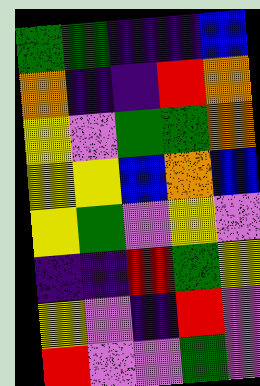[["green", "green", "indigo", "indigo", "blue"], ["orange", "indigo", "indigo", "red", "orange"], ["yellow", "violet", "green", "green", "orange"], ["yellow", "yellow", "blue", "orange", "blue"], ["yellow", "green", "violet", "yellow", "violet"], ["indigo", "indigo", "red", "green", "yellow"], ["yellow", "violet", "indigo", "red", "violet"], ["red", "violet", "violet", "green", "violet"]]